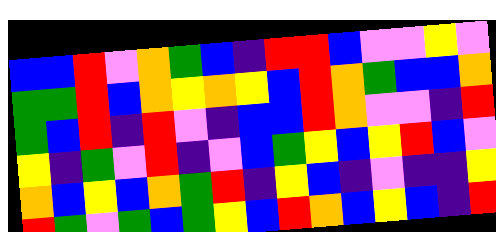[["blue", "blue", "red", "violet", "orange", "green", "blue", "indigo", "red", "red", "blue", "violet", "violet", "yellow", "violet"], ["green", "green", "red", "blue", "orange", "yellow", "orange", "yellow", "blue", "red", "orange", "green", "blue", "blue", "orange"], ["green", "blue", "red", "indigo", "red", "violet", "indigo", "blue", "blue", "red", "orange", "violet", "violet", "indigo", "red"], ["yellow", "indigo", "green", "violet", "red", "indigo", "violet", "blue", "green", "yellow", "blue", "yellow", "red", "blue", "violet"], ["orange", "blue", "yellow", "blue", "orange", "green", "red", "indigo", "yellow", "blue", "indigo", "violet", "indigo", "indigo", "yellow"], ["red", "green", "violet", "green", "blue", "green", "yellow", "blue", "red", "orange", "blue", "yellow", "blue", "indigo", "red"]]